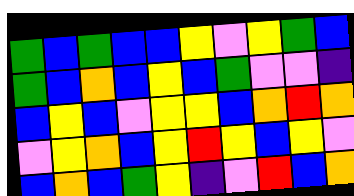[["green", "blue", "green", "blue", "blue", "yellow", "violet", "yellow", "green", "blue"], ["green", "blue", "orange", "blue", "yellow", "blue", "green", "violet", "violet", "indigo"], ["blue", "yellow", "blue", "violet", "yellow", "yellow", "blue", "orange", "red", "orange"], ["violet", "yellow", "orange", "blue", "yellow", "red", "yellow", "blue", "yellow", "violet"], ["blue", "orange", "blue", "green", "yellow", "indigo", "violet", "red", "blue", "orange"]]